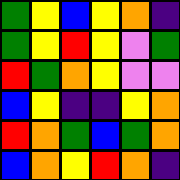[["green", "yellow", "blue", "yellow", "orange", "indigo"], ["green", "yellow", "red", "yellow", "violet", "green"], ["red", "green", "orange", "yellow", "violet", "violet"], ["blue", "yellow", "indigo", "indigo", "yellow", "orange"], ["red", "orange", "green", "blue", "green", "orange"], ["blue", "orange", "yellow", "red", "orange", "indigo"]]